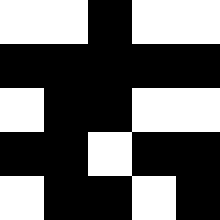[["white", "white", "black", "white", "white"], ["black", "black", "black", "black", "black"], ["white", "black", "black", "white", "white"], ["black", "black", "white", "black", "black"], ["white", "black", "black", "white", "black"]]